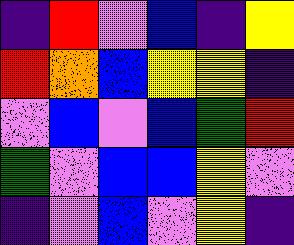[["indigo", "red", "violet", "blue", "indigo", "yellow"], ["red", "orange", "blue", "yellow", "yellow", "indigo"], ["violet", "blue", "violet", "blue", "green", "red"], ["green", "violet", "blue", "blue", "yellow", "violet"], ["indigo", "violet", "blue", "violet", "yellow", "indigo"]]